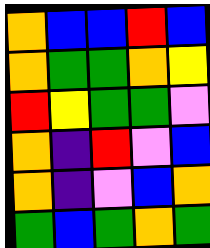[["orange", "blue", "blue", "red", "blue"], ["orange", "green", "green", "orange", "yellow"], ["red", "yellow", "green", "green", "violet"], ["orange", "indigo", "red", "violet", "blue"], ["orange", "indigo", "violet", "blue", "orange"], ["green", "blue", "green", "orange", "green"]]